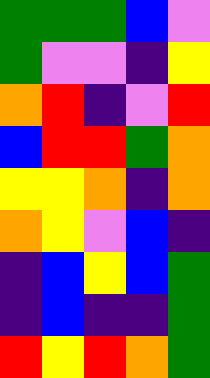[["green", "green", "green", "blue", "violet"], ["green", "violet", "violet", "indigo", "yellow"], ["orange", "red", "indigo", "violet", "red"], ["blue", "red", "red", "green", "orange"], ["yellow", "yellow", "orange", "indigo", "orange"], ["orange", "yellow", "violet", "blue", "indigo"], ["indigo", "blue", "yellow", "blue", "green"], ["indigo", "blue", "indigo", "indigo", "green"], ["red", "yellow", "red", "orange", "green"]]